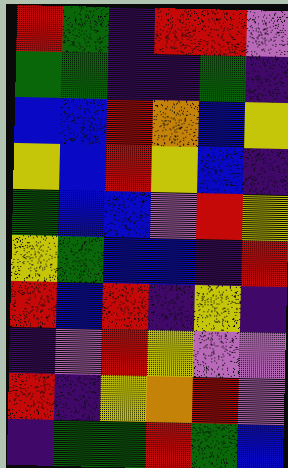[["red", "green", "indigo", "red", "red", "violet"], ["green", "green", "indigo", "indigo", "green", "indigo"], ["blue", "blue", "red", "orange", "blue", "yellow"], ["yellow", "blue", "red", "yellow", "blue", "indigo"], ["green", "blue", "blue", "violet", "red", "yellow"], ["yellow", "green", "blue", "blue", "indigo", "red"], ["red", "blue", "red", "indigo", "yellow", "indigo"], ["indigo", "violet", "red", "yellow", "violet", "violet"], ["red", "indigo", "yellow", "orange", "red", "violet"], ["indigo", "green", "green", "red", "green", "blue"]]